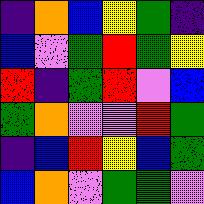[["indigo", "orange", "blue", "yellow", "green", "indigo"], ["blue", "violet", "green", "red", "green", "yellow"], ["red", "indigo", "green", "red", "violet", "blue"], ["green", "orange", "violet", "violet", "red", "green"], ["indigo", "blue", "red", "yellow", "blue", "green"], ["blue", "orange", "violet", "green", "green", "violet"]]